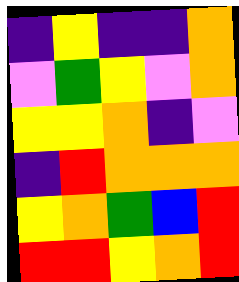[["indigo", "yellow", "indigo", "indigo", "orange"], ["violet", "green", "yellow", "violet", "orange"], ["yellow", "yellow", "orange", "indigo", "violet"], ["indigo", "red", "orange", "orange", "orange"], ["yellow", "orange", "green", "blue", "red"], ["red", "red", "yellow", "orange", "red"]]